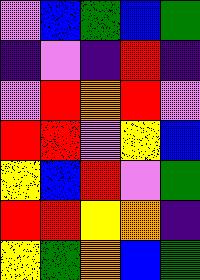[["violet", "blue", "green", "blue", "green"], ["indigo", "violet", "indigo", "red", "indigo"], ["violet", "red", "orange", "red", "violet"], ["red", "red", "violet", "yellow", "blue"], ["yellow", "blue", "red", "violet", "green"], ["red", "red", "yellow", "orange", "indigo"], ["yellow", "green", "orange", "blue", "green"]]